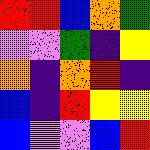[["red", "red", "blue", "orange", "green"], ["violet", "violet", "green", "indigo", "yellow"], ["orange", "indigo", "orange", "red", "indigo"], ["blue", "indigo", "red", "yellow", "yellow"], ["blue", "violet", "violet", "blue", "red"]]